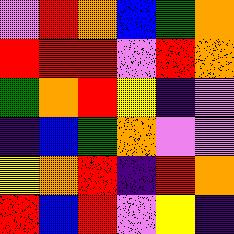[["violet", "red", "orange", "blue", "green", "orange"], ["red", "red", "red", "violet", "red", "orange"], ["green", "orange", "red", "yellow", "indigo", "violet"], ["indigo", "blue", "green", "orange", "violet", "violet"], ["yellow", "orange", "red", "indigo", "red", "orange"], ["red", "blue", "red", "violet", "yellow", "indigo"]]